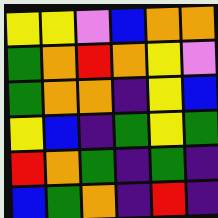[["yellow", "yellow", "violet", "blue", "orange", "orange"], ["green", "orange", "red", "orange", "yellow", "violet"], ["green", "orange", "orange", "indigo", "yellow", "blue"], ["yellow", "blue", "indigo", "green", "yellow", "green"], ["red", "orange", "green", "indigo", "green", "indigo"], ["blue", "green", "orange", "indigo", "red", "indigo"]]